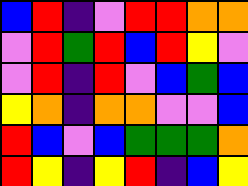[["blue", "red", "indigo", "violet", "red", "red", "orange", "orange"], ["violet", "red", "green", "red", "blue", "red", "yellow", "violet"], ["violet", "red", "indigo", "red", "violet", "blue", "green", "blue"], ["yellow", "orange", "indigo", "orange", "orange", "violet", "violet", "blue"], ["red", "blue", "violet", "blue", "green", "green", "green", "orange"], ["red", "yellow", "indigo", "yellow", "red", "indigo", "blue", "yellow"]]